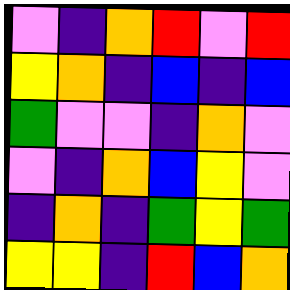[["violet", "indigo", "orange", "red", "violet", "red"], ["yellow", "orange", "indigo", "blue", "indigo", "blue"], ["green", "violet", "violet", "indigo", "orange", "violet"], ["violet", "indigo", "orange", "blue", "yellow", "violet"], ["indigo", "orange", "indigo", "green", "yellow", "green"], ["yellow", "yellow", "indigo", "red", "blue", "orange"]]